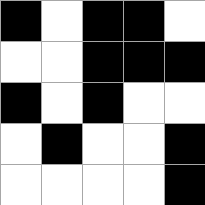[["black", "white", "black", "black", "white"], ["white", "white", "black", "black", "black"], ["black", "white", "black", "white", "white"], ["white", "black", "white", "white", "black"], ["white", "white", "white", "white", "black"]]